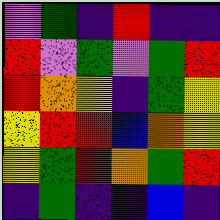[["violet", "green", "indigo", "red", "indigo", "indigo"], ["red", "violet", "green", "violet", "green", "red"], ["red", "orange", "yellow", "indigo", "green", "yellow"], ["yellow", "red", "red", "blue", "orange", "yellow"], ["yellow", "green", "red", "orange", "green", "red"], ["indigo", "green", "indigo", "indigo", "blue", "indigo"]]